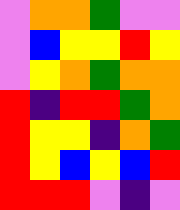[["violet", "orange", "orange", "green", "violet", "violet"], ["violet", "blue", "yellow", "yellow", "red", "yellow"], ["violet", "yellow", "orange", "green", "orange", "orange"], ["red", "indigo", "red", "red", "green", "orange"], ["red", "yellow", "yellow", "indigo", "orange", "green"], ["red", "yellow", "blue", "yellow", "blue", "red"], ["red", "red", "red", "violet", "indigo", "violet"]]